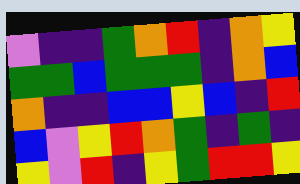[["violet", "indigo", "indigo", "green", "orange", "red", "indigo", "orange", "yellow"], ["green", "green", "blue", "green", "green", "green", "indigo", "orange", "blue"], ["orange", "indigo", "indigo", "blue", "blue", "yellow", "blue", "indigo", "red"], ["blue", "violet", "yellow", "red", "orange", "green", "indigo", "green", "indigo"], ["yellow", "violet", "red", "indigo", "yellow", "green", "red", "red", "yellow"]]